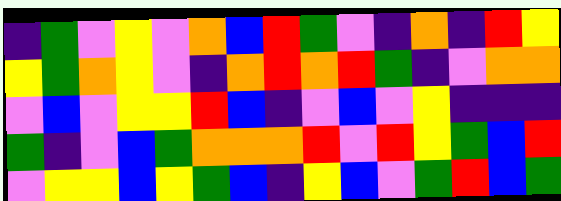[["indigo", "green", "violet", "yellow", "violet", "orange", "blue", "red", "green", "violet", "indigo", "orange", "indigo", "red", "yellow"], ["yellow", "green", "orange", "yellow", "violet", "indigo", "orange", "red", "orange", "red", "green", "indigo", "violet", "orange", "orange"], ["violet", "blue", "violet", "yellow", "yellow", "red", "blue", "indigo", "violet", "blue", "violet", "yellow", "indigo", "indigo", "indigo"], ["green", "indigo", "violet", "blue", "green", "orange", "orange", "orange", "red", "violet", "red", "yellow", "green", "blue", "red"], ["violet", "yellow", "yellow", "blue", "yellow", "green", "blue", "indigo", "yellow", "blue", "violet", "green", "red", "blue", "green"]]